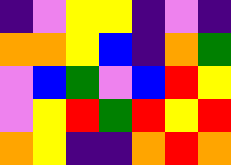[["indigo", "violet", "yellow", "yellow", "indigo", "violet", "indigo"], ["orange", "orange", "yellow", "blue", "indigo", "orange", "green"], ["violet", "blue", "green", "violet", "blue", "red", "yellow"], ["violet", "yellow", "red", "green", "red", "yellow", "red"], ["orange", "yellow", "indigo", "indigo", "orange", "red", "orange"]]